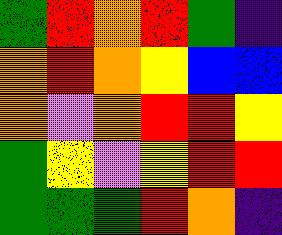[["green", "red", "orange", "red", "green", "indigo"], ["orange", "red", "orange", "yellow", "blue", "blue"], ["orange", "violet", "orange", "red", "red", "yellow"], ["green", "yellow", "violet", "yellow", "red", "red"], ["green", "green", "green", "red", "orange", "indigo"]]